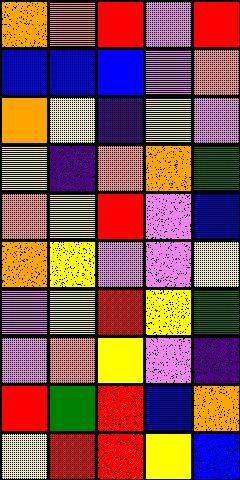[["orange", "orange", "red", "violet", "red"], ["blue", "blue", "blue", "violet", "orange"], ["orange", "yellow", "indigo", "yellow", "violet"], ["yellow", "indigo", "orange", "orange", "green"], ["orange", "yellow", "red", "violet", "blue"], ["orange", "yellow", "violet", "violet", "yellow"], ["violet", "yellow", "red", "yellow", "green"], ["violet", "orange", "yellow", "violet", "indigo"], ["red", "green", "red", "blue", "orange"], ["yellow", "red", "red", "yellow", "blue"]]